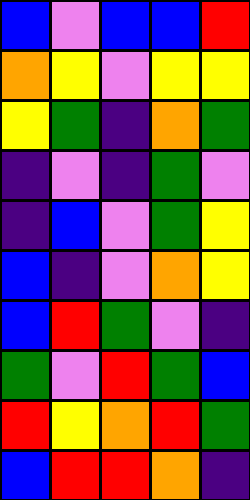[["blue", "violet", "blue", "blue", "red"], ["orange", "yellow", "violet", "yellow", "yellow"], ["yellow", "green", "indigo", "orange", "green"], ["indigo", "violet", "indigo", "green", "violet"], ["indigo", "blue", "violet", "green", "yellow"], ["blue", "indigo", "violet", "orange", "yellow"], ["blue", "red", "green", "violet", "indigo"], ["green", "violet", "red", "green", "blue"], ["red", "yellow", "orange", "red", "green"], ["blue", "red", "red", "orange", "indigo"]]